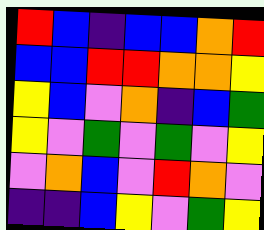[["red", "blue", "indigo", "blue", "blue", "orange", "red"], ["blue", "blue", "red", "red", "orange", "orange", "yellow"], ["yellow", "blue", "violet", "orange", "indigo", "blue", "green"], ["yellow", "violet", "green", "violet", "green", "violet", "yellow"], ["violet", "orange", "blue", "violet", "red", "orange", "violet"], ["indigo", "indigo", "blue", "yellow", "violet", "green", "yellow"]]